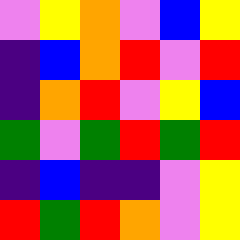[["violet", "yellow", "orange", "violet", "blue", "yellow"], ["indigo", "blue", "orange", "red", "violet", "red"], ["indigo", "orange", "red", "violet", "yellow", "blue"], ["green", "violet", "green", "red", "green", "red"], ["indigo", "blue", "indigo", "indigo", "violet", "yellow"], ["red", "green", "red", "orange", "violet", "yellow"]]